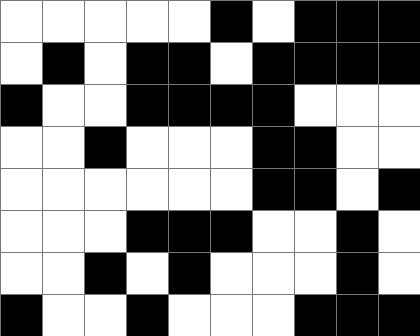[["white", "white", "white", "white", "white", "black", "white", "black", "black", "black"], ["white", "black", "white", "black", "black", "white", "black", "black", "black", "black"], ["black", "white", "white", "black", "black", "black", "black", "white", "white", "white"], ["white", "white", "black", "white", "white", "white", "black", "black", "white", "white"], ["white", "white", "white", "white", "white", "white", "black", "black", "white", "black"], ["white", "white", "white", "black", "black", "black", "white", "white", "black", "white"], ["white", "white", "black", "white", "black", "white", "white", "white", "black", "white"], ["black", "white", "white", "black", "white", "white", "white", "black", "black", "black"]]